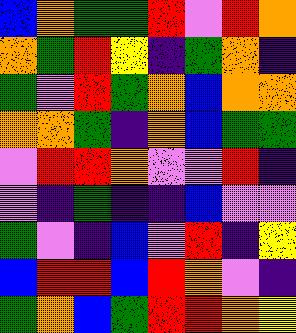[["blue", "orange", "green", "green", "red", "violet", "red", "orange"], ["orange", "green", "red", "yellow", "indigo", "green", "orange", "indigo"], ["green", "violet", "red", "green", "orange", "blue", "orange", "orange"], ["orange", "orange", "green", "indigo", "orange", "blue", "green", "green"], ["violet", "red", "red", "orange", "violet", "violet", "red", "indigo"], ["violet", "indigo", "green", "indigo", "indigo", "blue", "violet", "violet"], ["green", "violet", "indigo", "blue", "violet", "red", "indigo", "yellow"], ["blue", "red", "red", "blue", "red", "orange", "violet", "indigo"], ["green", "orange", "blue", "green", "red", "red", "orange", "yellow"]]